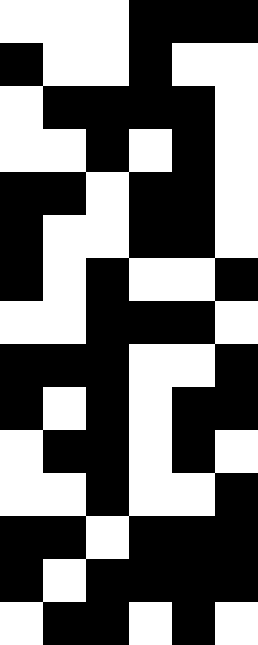[["white", "white", "white", "black", "black", "black"], ["black", "white", "white", "black", "white", "white"], ["white", "black", "black", "black", "black", "white"], ["white", "white", "black", "white", "black", "white"], ["black", "black", "white", "black", "black", "white"], ["black", "white", "white", "black", "black", "white"], ["black", "white", "black", "white", "white", "black"], ["white", "white", "black", "black", "black", "white"], ["black", "black", "black", "white", "white", "black"], ["black", "white", "black", "white", "black", "black"], ["white", "black", "black", "white", "black", "white"], ["white", "white", "black", "white", "white", "black"], ["black", "black", "white", "black", "black", "black"], ["black", "white", "black", "black", "black", "black"], ["white", "black", "black", "white", "black", "white"]]